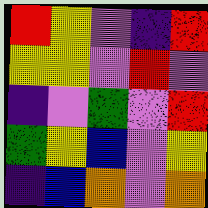[["red", "yellow", "violet", "indigo", "red"], ["yellow", "yellow", "violet", "red", "violet"], ["indigo", "violet", "green", "violet", "red"], ["green", "yellow", "blue", "violet", "yellow"], ["indigo", "blue", "orange", "violet", "orange"]]